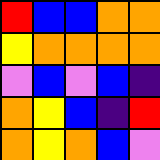[["red", "blue", "blue", "orange", "orange"], ["yellow", "orange", "orange", "orange", "orange"], ["violet", "blue", "violet", "blue", "indigo"], ["orange", "yellow", "blue", "indigo", "red"], ["orange", "yellow", "orange", "blue", "violet"]]